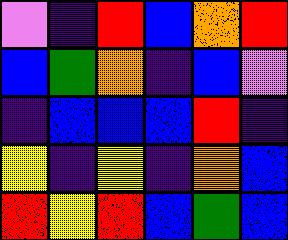[["violet", "indigo", "red", "blue", "orange", "red"], ["blue", "green", "orange", "indigo", "blue", "violet"], ["indigo", "blue", "blue", "blue", "red", "indigo"], ["yellow", "indigo", "yellow", "indigo", "orange", "blue"], ["red", "yellow", "red", "blue", "green", "blue"]]